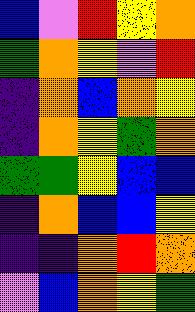[["blue", "violet", "red", "yellow", "orange"], ["green", "orange", "yellow", "violet", "red"], ["indigo", "orange", "blue", "orange", "yellow"], ["indigo", "orange", "yellow", "green", "orange"], ["green", "green", "yellow", "blue", "blue"], ["indigo", "orange", "blue", "blue", "yellow"], ["indigo", "indigo", "orange", "red", "orange"], ["violet", "blue", "orange", "yellow", "green"]]